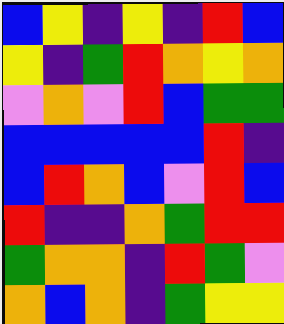[["blue", "yellow", "indigo", "yellow", "indigo", "red", "blue"], ["yellow", "indigo", "green", "red", "orange", "yellow", "orange"], ["violet", "orange", "violet", "red", "blue", "green", "green"], ["blue", "blue", "blue", "blue", "blue", "red", "indigo"], ["blue", "red", "orange", "blue", "violet", "red", "blue"], ["red", "indigo", "indigo", "orange", "green", "red", "red"], ["green", "orange", "orange", "indigo", "red", "green", "violet"], ["orange", "blue", "orange", "indigo", "green", "yellow", "yellow"]]